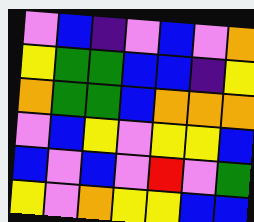[["violet", "blue", "indigo", "violet", "blue", "violet", "orange"], ["yellow", "green", "green", "blue", "blue", "indigo", "yellow"], ["orange", "green", "green", "blue", "orange", "orange", "orange"], ["violet", "blue", "yellow", "violet", "yellow", "yellow", "blue"], ["blue", "violet", "blue", "violet", "red", "violet", "green"], ["yellow", "violet", "orange", "yellow", "yellow", "blue", "blue"]]